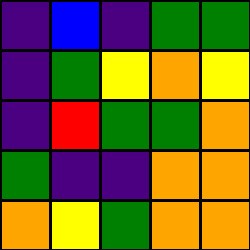[["indigo", "blue", "indigo", "green", "green"], ["indigo", "green", "yellow", "orange", "yellow"], ["indigo", "red", "green", "green", "orange"], ["green", "indigo", "indigo", "orange", "orange"], ["orange", "yellow", "green", "orange", "orange"]]